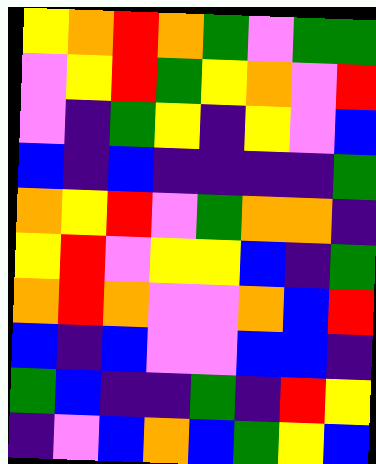[["yellow", "orange", "red", "orange", "green", "violet", "green", "green"], ["violet", "yellow", "red", "green", "yellow", "orange", "violet", "red"], ["violet", "indigo", "green", "yellow", "indigo", "yellow", "violet", "blue"], ["blue", "indigo", "blue", "indigo", "indigo", "indigo", "indigo", "green"], ["orange", "yellow", "red", "violet", "green", "orange", "orange", "indigo"], ["yellow", "red", "violet", "yellow", "yellow", "blue", "indigo", "green"], ["orange", "red", "orange", "violet", "violet", "orange", "blue", "red"], ["blue", "indigo", "blue", "violet", "violet", "blue", "blue", "indigo"], ["green", "blue", "indigo", "indigo", "green", "indigo", "red", "yellow"], ["indigo", "violet", "blue", "orange", "blue", "green", "yellow", "blue"]]